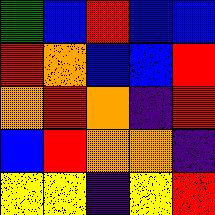[["green", "blue", "red", "blue", "blue"], ["red", "orange", "blue", "blue", "red"], ["orange", "red", "orange", "indigo", "red"], ["blue", "red", "orange", "orange", "indigo"], ["yellow", "yellow", "indigo", "yellow", "red"]]